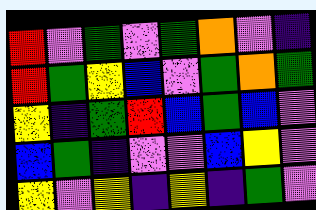[["red", "violet", "green", "violet", "green", "orange", "violet", "indigo"], ["red", "green", "yellow", "blue", "violet", "green", "orange", "green"], ["yellow", "indigo", "green", "red", "blue", "green", "blue", "violet"], ["blue", "green", "indigo", "violet", "violet", "blue", "yellow", "violet"], ["yellow", "violet", "yellow", "indigo", "yellow", "indigo", "green", "violet"]]